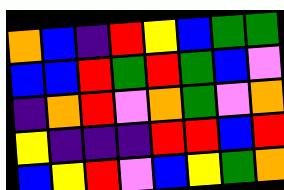[["orange", "blue", "indigo", "red", "yellow", "blue", "green", "green"], ["blue", "blue", "red", "green", "red", "green", "blue", "violet"], ["indigo", "orange", "red", "violet", "orange", "green", "violet", "orange"], ["yellow", "indigo", "indigo", "indigo", "red", "red", "blue", "red"], ["blue", "yellow", "red", "violet", "blue", "yellow", "green", "orange"]]